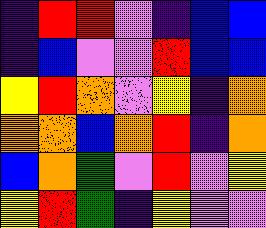[["indigo", "red", "red", "violet", "indigo", "blue", "blue"], ["indigo", "blue", "violet", "violet", "red", "blue", "blue"], ["yellow", "red", "orange", "violet", "yellow", "indigo", "orange"], ["orange", "orange", "blue", "orange", "red", "indigo", "orange"], ["blue", "orange", "green", "violet", "red", "violet", "yellow"], ["yellow", "red", "green", "indigo", "yellow", "violet", "violet"]]